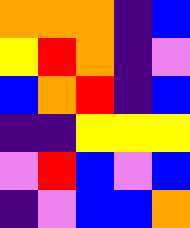[["orange", "orange", "orange", "indigo", "blue"], ["yellow", "red", "orange", "indigo", "violet"], ["blue", "orange", "red", "indigo", "blue"], ["indigo", "indigo", "yellow", "yellow", "yellow"], ["violet", "red", "blue", "violet", "blue"], ["indigo", "violet", "blue", "blue", "orange"]]